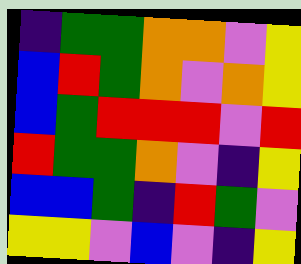[["indigo", "green", "green", "orange", "orange", "violet", "yellow"], ["blue", "red", "green", "orange", "violet", "orange", "yellow"], ["blue", "green", "red", "red", "red", "violet", "red"], ["red", "green", "green", "orange", "violet", "indigo", "yellow"], ["blue", "blue", "green", "indigo", "red", "green", "violet"], ["yellow", "yellow", "violet", "blue", "violet", "indigo", "yellow"]]